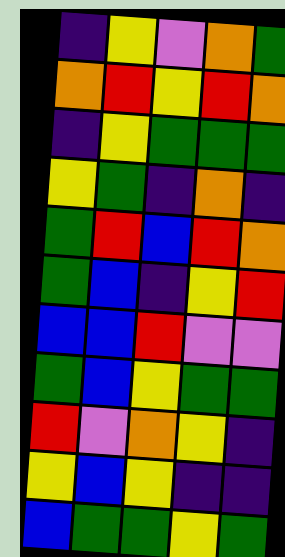[["indigo", "yellow", "violet", "orange", "green"], ["orange", "red", "yellow", "red", "orange"], ["indigo", "yellow", "green", "green", "green"], ["yellow", "green", "indigo", "orange", "indigo"], ["green", "red", "blue", "red", "orange"], ["green", "blue", "indigo", "yellow", "red"], ["blue", "blue", "red", "violet", "violet"], ["green", "blue", "yellow", "green", "green"], ["red", "violet", "orange", "yellow", "indigo"], ["yellow", "blue", "yellow", "indigo", "indigo"], ["blue", "green", "green", "yellow", "green"]]